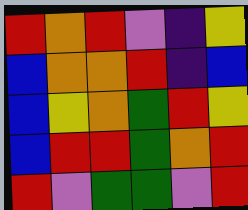[["red", "orange", "red", "violet", "indigo", "yellow"], ["blue", "orange", "orange", "red", "indigo", "blue"], ["blue", "yellow", "orange", "green", "red", "yellow"], ["blue", "red", "red", "green", "orange", "red"], ["red", "violet", "green", "green", "violet", "red"]]